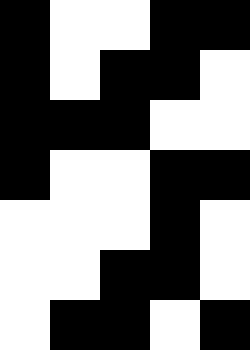[["black", "white", "white", "black", "black"], ["black", "white", "black", "black", "white"], ["black", "black", "black", "white", "white"], ["black", "white", "white", "black", "black"], ["white", "white", "white", "black", "white"], ["white", "white", "black", "black", "white"], ["white", "black", "black", "white", "black"]]